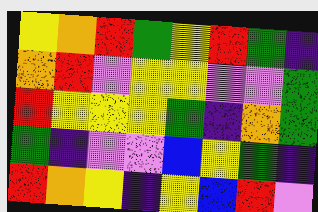[["yellow", "orange", "red", "green", "yellow", "red", "green", "indigo"], ["orange", "red", "violet", "yellow", "yellow", "violet", "violet", "green"], ["red", "yellow", "yellow", "yellow", "green", "indigo", "orange", "green"], ["green", "indigo", "violet", "violet", "blue", "yellow", "green", "indigo"], ["red", "orange", "yellow", "indigo", "yellow", "blue", "red", "violet"]]